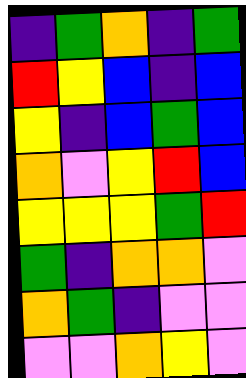[["indigo", "green", "orange", "indigo", "green"], ["red", "yellow", "blue", "indigo", "blue"], ["yellow", "indigo", "blue", "green", "blue"], ["orange", "violet", "yellow", "red", "blue"], ["yellow", "yellow", "yellow", "green", "red"], ["green", "indigo", "orange", "orange", "violet"], ["orange", "green", "indigo", "violet", "violet"], ["violet", "violet", "orange", "yellow", "violet"]]